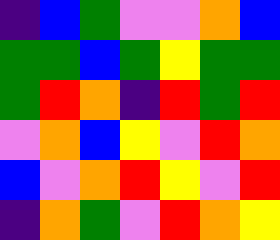[["indigo", "blue", "green", "violet", "violet", "orange", "blue"], ["green", "green", "blue", "green", "yellow", "green", "green"], ["green", "red", "orange", "indigo", "red", "green", "red"], ["violet", "orange", "blue", "yellow", "violet", "red", "orange"], ["blue", "violet", "orange", "red", "yellow", "violet", "red"], ["indigo", "orange", "green", "violet", "red", "orange", "yellow"]]